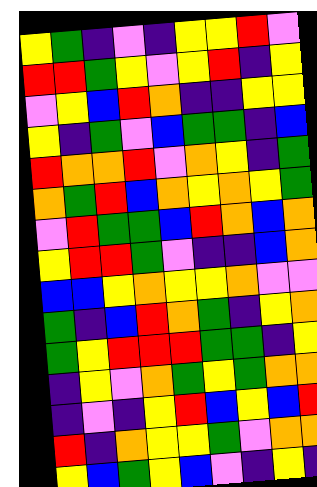[["yellow", "green", "indigo", "violet", "indigo", "yellow", "yellow", "red", "violet"], ["red", "red", "green", "yellow", "violet", "yellow", "red", "indigo", "yellow"], ["violet", "yellow", "blue", "red", "orange", "indigo", "indigo", "yellow", "yellow"], ["yellow", "indigo", "green", "violet", "blue", "green", "green", "indigo", "blue"], ["red", "orange", "orange", "red", "violet", "orange", "yellow", "indigo", "green"], ["orange", "green", "red", "blue", "orange", "yellow", "orange", "yellow", "green"], ["violet", "red", "green", "green", "blue", "red", "orange", "blue", "orange"], ["yellow", "red", "red", "green", "violet", "indigo", "indigo", "blue", "orange"], ["blue", "blue", "yellow", "orange", "yellow", "yellow", "orange", "violet", "violet"], ["green", "indigo", "blue", "red", "orange", "green", "indigo", "yellow", "orange"], ["green", "yellow", "red", "red", "red", "green", "green", "indigo", "yellow"], ["indigo", "yellow", "violet", "orange", "green", "yellow", "green", "orange", "orange"], ["indigo", "violet", "indigo", "yellow", "red", "blue", "yellow", "blue", "red"], ["red", "indigo", "orange", "yellow", "yellow", "green", "violet", "orange", "orange"], ["yellow", "blue", "green", "yellow", "blue", "violet", "indigo", "yellow", "indigo"]]